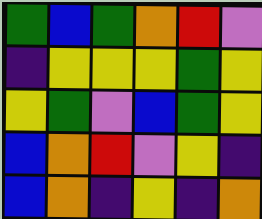[["green", "blue", "green", "orange", "red", "violet"], ["indigo", "yellow", "yellow", "yellow", "green", "yellow"], ["yellow", "green", "violet", "blue", "green", "yellow"], ["blue", "orange", "red", "violet", "yellow", "indigo"], ["blue", "orange", "indigo", "yellow", "indigo", "orange"]]